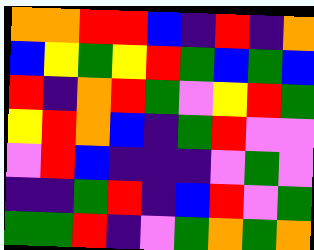[["orange", "orange", "red", "red", "blue", "indigo", "red", "indigo", "orange"], ["blue", "yellow", "green", "yellow", "red", "green", "blue", "green", "blue"], ["red", "indigo", "orange", "red", "green", "violet", "yellow", "red", "green"], ["yellow", "red", "orange", "blue", "indigo", "green", "red", "violet", "violet"], ["violet", "red", "blue", "indigo", "indigo", "indigo", "violet", "green", "violet"], ["indigo", "indigo", "green", "red", "indigo", "blue", "red", "violet", "green"], ["green", "green", "red", "indigo", "violet", "green", "orange", "green", "orange"]]